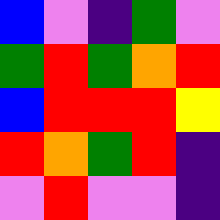[["blue", "violet", "indigo", "green", "violet"], ["green", "red", "green", "orange", "red"], ["blue", "red", "red", "red", "yellow"], ["red", "orange", "green", "red", "indigo"], ["violet", "red", "violet", "violet", "indigo"]]